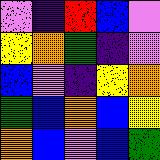[["violet", "indigo", "red", "blue", "violet"], ["yellow", "orange", "green", "indigo", "violet"], ["blue", "violet", "indigo", "yellow", "orange"], ["green", "blue", "orange", "blue", "yellow"], ["orange", "blue", "violet", "blue", "green"]]